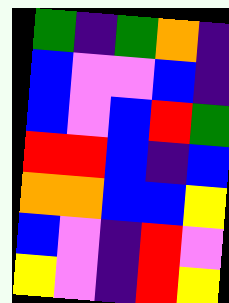[["green", "indigo", "green", "orange", "indigo"], ["blue", "violet", "violet", "blue", "indigo"], ["blue", "violet", "blue", "red", "green"], ["red", "red", "blue", "indigo", "blue"], ["orange", "orange", "blue", "blue", "yellow"], ["blue", "violet", "indigo", "red", "violet"], ["yellow", "violet", "indigo", "red", "yellow"]]